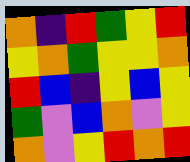[["orange", "indigo", "red", "green", "yellow", "red"], ["yellow", "orange", "green", "yellow", "yellow", "orange"], ["red", "blue", "indigo", "yellow", "blue", "yellow"], ["green", "violet", "blue", "orange", "violet", "yellow"], ["orange", "violet", "yellow", "red", "orange", "red"]]